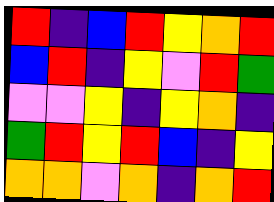[["red", "indigo", "blue", "red", "yellow", "orange", "red"], ["blue", "red", "indigo", "yellow", "violet", "red", "green"], ["violet", "violet", "yellow", "indigo", "yellow", "orange", "indigo"], ["green", "red", "yellow", "red", "blue", "indigo", "yellow"], ["orange", "orange", "violet", "orange", "indigo", "orange", "red"]]